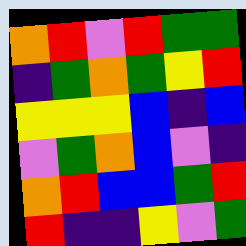[["orange", "red", "violet", "red", "green", "green"], ["indigo", "green", "orange", "green", "yellow", "red"], ["yellow", "yellow", "yellow", "blue", "indigo", "blue"], ["violet", "green", "orange", "blue", "violet", "indigo"], ["orange", "red", "blue", "blue", "green", "red"], ["red", "indigo", "indigo", "yellow", "violet", "green"]]